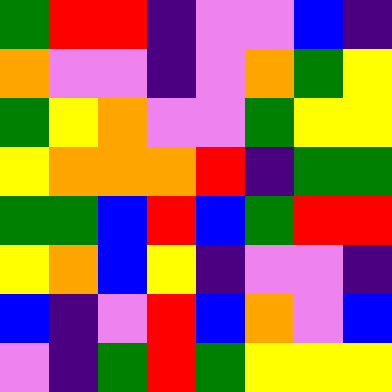[["green", "red", "red", "indigo", "violet", "violet", "blue", "indigo"], ["orange", "violet", "violet", "indigo", "violet", "orange", "green", "yellow"], ["green", "yellow", "orange", "violet", "violet", "green", "yellow", "yellow"], ["yellow", "orange", "orange", "orange", "red", "indigo", "green", "green"], ["green", "green", "blue", "red", "blue", "green", "red", "red"], ["yellow", "orange", "blue", "yellow", "indigo", "violet", "violet", "indigo"], ["blue", "indigo", "violet", "red", "blue", "orange", "violet", "blue"], ["violet", "indigo", "green", "red", "green", "yellow", "yellow", "yellow"]]